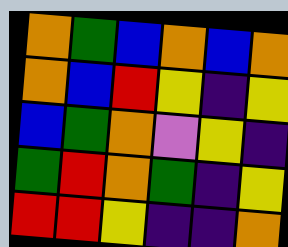[["orange", "green", "blue", "orange", "blue", "orange"], ["orange", "blue", "red", "yellow", "indigo", "yellow"], ["blue", "green", "orange", "violet", "yellow", "indigo"], ["green", "red", "orange", "green", "indigo", "yellow"], ["red", "red", "yellow", "indigo", "indigo", "orange"]]